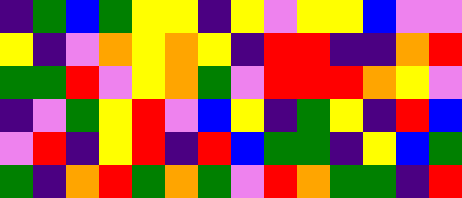[["indigo", "green", "blue", "green", "yellow", "yellow", "indigo", "yellow", "violet", "yellow", "yellow", "blue", "violet", "violet"], ["yellow", "indigo", "violet", "orange", "yellow", "orange", "yellow", "indigo", "red", "red", "indigo", "indigo", "orange", "red"], ["green", "green", "red", "violet", "yellow", "orange", "green", "violet", "red", "red", "red", "orange", "yellow", "violet"], ["indigo", "violet", "green", "yellow", "red", "violet", "blue", "yellow", "indigo", "green", "yellow", "indigo", "red", "blue"], ["violet", "red", "indigo", "yellow", "red", "indigo", "red", "blue", "green", "green", "indigo", "yellow", "blue", "green"], ["green", "indigo", "orange", "red", "green", "orange", "green", "violet", "red", "orange", "green", "green", "indigo", "red"]]